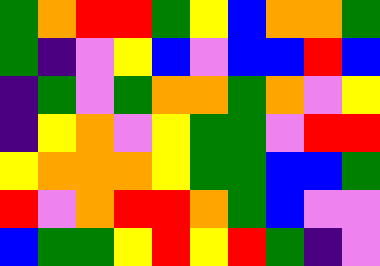[["green", "orange", "red", "red", "green", "yellow", "blue", "orange", "orange", "green"], ["green", "indigo", "violet", "yellow", "blue", "violet", "blue", "blue", "red", "blue"], ["indigo", "green", "violet", "green", "orange", "orange", "green", "orange", "violet", "yellow"], ["indigo", "yellow", "orange", "violet", "yellow", "green", "green", "violet", "red", "red"], ["yellow", "orange", "orange", "orange", "yellow", "green", "green", "blue", "blue", "green"], ["red", "violet", "orange", "red", "red", "orange", "green", "blue", "violet", "violet"], ["blue", "green", "green", "yellow", "red", "yellow", "red", "green", "indigo", "violet"]]